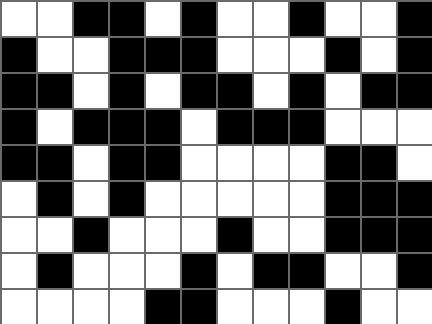[["white", "white", "black", "black", "white", "black", "white", "white", "black", "white", "white", "black"], ["black", "white", "white", "black", "black", "black", "white", "white", "white", "black", "white", "black"], ["black", "black", "white", "black", "white", "black", "black", "white", "black", "white", "black", "black"], ["black", "white", "black", "black", "black", "white", "black", "black", "black", "white", "white", "white"], ["black", "black", "white", "black", "black", "white", "white", "white", "white", "black", "black", "white"], ["white", "black", "white", "black", "white", "white", "white", "white", "white", "black", "black", "black"], ["white", "white", "black", "white", "white", "white", "black", "white", "white", "black", "black", "black"], ["white", "black", "white", "white", "white", "black", "white", "black", "black", "white", "white", "black"], ["white", "white", "white", "white", "black", "black", "white", "white", "white", "black", "white", "white"]]